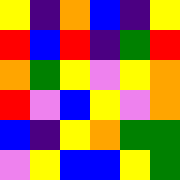[["yellow", "indigo", "orange", "blue", "indigo", "yellow"], ["red", "blue", "red", "indigo", "green", "red"], ["orange", "green", "yellow", "violet", "yellow", "orange"], ["red", "violet", "blue", "yellow", "violet", "orange"], ["blue", "indigo", "yellow", "orange", "green", "green"], ["violet", "yellow", "blue", "blue", "yellow", "green"]]